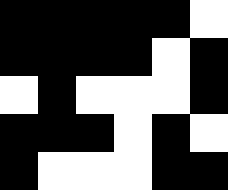[["black", "black", "black", "black", "black", "white"], ["black", "black", "black", "black", "white", "black"], ["white", "black", "white", "white", "white", "black"], ["black", "black", "black", "white", "black", "white"], ["black", "white", "white", "white", "black", "black"]]